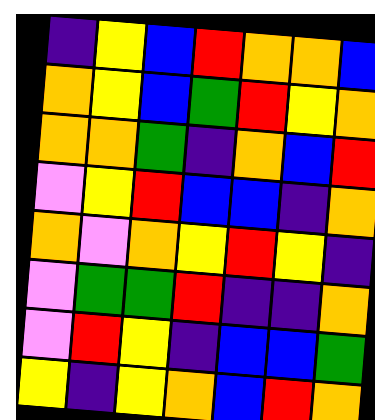[["indigo", "yellow", "blue", "red", "orange", "orange", "blue"], ["orange", "yellow", "blue", "green", "red", "yellow", "orange"], ["orange", "orange", "green", "indigo", "orange", "blue", "red"], ["violet", "yellow", "red", "blue", "blue", "indigo", "orange"], ["orange", "violet", "orange", "yellow", "red", "yellow", "indigo"], ["violet", "green", "green", "red", "indigo", "indigo", "orange"], ["violet", "red", "yellow", "indigo", "blue", "blue", "green"], ["yellow", "indigo", "yellow", "orange", "blue", "red", "orange"]]